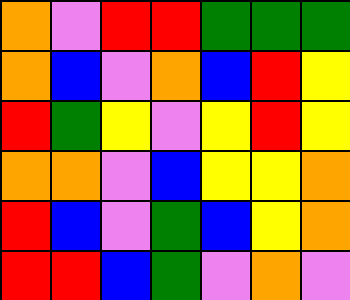[["orange", "violet", "red", "red", "green", "green", "green"], ["orange", "blue", "violet", "orange", "blue", "red", "yellow"], ["red", "green", "yellow", "violet", "yellow", "red", "yellow"], ["orange", "orange", "violet", "blue", "yellow", "yellow", "orange"], ["red", "blue", "violet", "green", "blue", "yellow", "orange"], ["red", "red", "blue", "green", "violet", "orange", "violet"]]